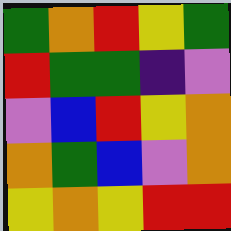[["green", "orange", "red", "yellow", "green"], ["red", "green", "green", "indigo", "violet"], ["violet", "blue", "red", "yellow", "orange"], ["orange", "green", "blue", "violet", "orange"], ["yellow", "orange", "yellow", "red", "red"]]